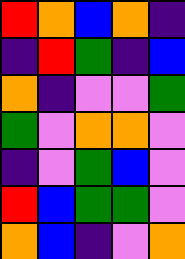[["red", "orange", "blue", "orange", "indigo"], ["indigo", "red", "green", "indigo", "blue"], ["orange", "indigo", "violet", "violet", "green"], ["green", "violet", "orange", "orange", "violet"], ["indigo", "violet", "green", "blue", "violet"], ["red", "blue", "green", "green", "violet"], ["orange", "blue", "indigo", "violet", "orange"]]